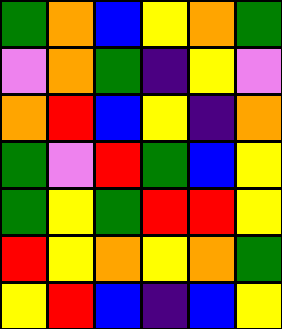[["green", "orange", "blue", "yellow", "orange", "green"], ["violet", "orange", "green", "indigo", "yellow", "violet"], ["orange", "red", "blue", "yellow", "indigo", "orange"], ["green", "violet", "red", "green", "blue", "yellow"], ["green", "yellow", "green", "red", "red", "yellow"], ["red", "yellow", "orange", "yellow", "orange", "green"], ["yellow", "red", "blue", "indigo", "blue", "yellow"]]